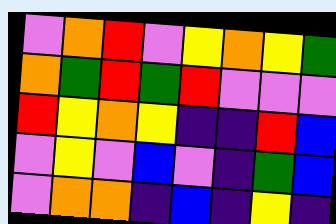[["violet", "orange", "red", "violet", "yellow", "orange", "yellow", "green"], ["orange", "green", "red", "green", "red", "violet", "violet", "violet"], ["red", "yellow", "orange", "yellow", "indigo", "indigo", "red", "blue"], ["violet", "yellow", "violet", "blue", "violet", "indigo", "green", "blue"], ["violet", "orange", "orange", "indigo", "blue", "indigo", "yellow", "indigo"]]